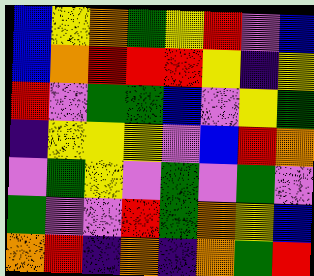[["blue", "yellow", "orange", "green", "yellow", "red", "violet", "blue"], ["blue", "orange", "red", "red", "red", "yellow", "indigo", "yellow"], ["red", "violet", "green", "green", "blue", "violet", "yellow", "green"], ["indigo", "yellow", "yellow", "yellow", "violet", "blue", "red", "orange"], ["violet", "green", "yellow", "violet", "green", "violet", "green", "violet"], ["green", "violet", "violet", "red", "green", "orange", "yellow", "blue"], ["orange", "red", "indigo", "orange", "indigo", "orange", "green", "red"]]